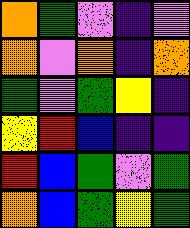[["orange", "green", "violet", "indigo", "violet"], ["orange", "violet", "orange", "indigo", "orange"], ["green", "violet", "green", "yellow", "indigo"], ["yellow", "red", "blue", "indigo", "indigo"], ["red", "blue", "green", "violet", "green"], ["orange", "blue", "green", "yellow", "green"]]